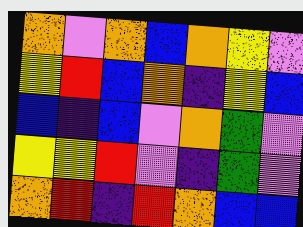[["orange", "violet", "orange", "blue", "orange", "yellow", "violet"], ["yellow", "red", "blue", "orange", "indigo", "yellow", "blue"], ["blue", "indigo", "blue", "violet", "orange", "green", "violet"], ["yellow", "yellow", "red", "violet", "indigo", "green", "violet"], ["orange", "red", "indigo", "red", "orange", "blue", "blue"]]